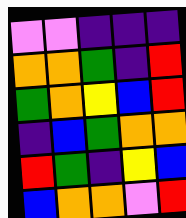[["violet", "violet", "indigo", "indigo", "indigo"], ["orange", "orange", "green", "indigo", "red"], ["green", "orange", "yellow", "blue", "red"], ["indigo", "blue", "green", "orange", "orange"], ["red", "green", "indigo", "yellow", "blue"], ["blue", "orange", "orange", "violet", "red"]]